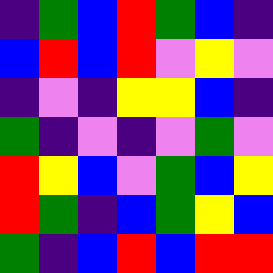[["indigo", "green", "blue", "red", "green", "blue", "indigo"], ["blue", "red", "blue", "red", "violet", "yellow", "violet"], ["indigo", "violet", "indigo", "yellow", "yellow", "blue", "indigo"], ["green", "indigo", "violet", "indigo", "violet", "green", "violet"], ["red", "yellow", "blue", "violet", "green", "blue", "yellow"], ["red", "green", "indigo", "blue", "green", "yellow", "blue"], ["green", "indigo", "blue", "red", "blue", "red", "red"]]